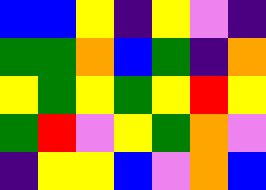[["blue", "blue", "yellow", "indigo", "yellow", "violet", "indigo"], ["green", "green", "orange", "blue", "green", "indigo", "orange"], ["yellow", "green", "yellow", "green", "yellow", "red", "yellow"], ["green", "red", "violet", "yellow", "green", "orange", "violet"], ["indigo", "yellow", "yellow", "blue", "violet", "orange", "blue"]]